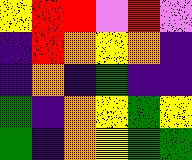[["yellow", "red", "red", "violet", "red", "violet"], ["indigo", "red", "orange", "yellow", "orange", "indigo"], ["indigo", "orange", "indigo", "green", "indigo", "indigo"], ["green", "indigo", "orange", "yellow", "green", "yellow"], ["green", "indigo", "orange", "yellow", "green", "green"]]